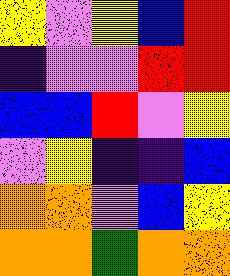[["yellow", "violet", "yellow", "blue", "red"], ["indigo", "violet", "violet", "red", "red"], ["blue", "blue", "red", "violet", "yellow"], ["violet", "yellow", "indigo", "indigo", "blue"], ["orange", "orange", "violet", "blue", "yellow"], ["orange", "orange", "green", "orange", "orange"]]